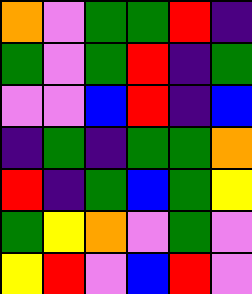[["orange", "violet", "green", "green", "red", "indigo"], ["green", "violet", "green", "red", "indigo", "green"], ["violet", "violet", "blue", "red", "indigo", "blue"], ["indigo", "green", "indigo", "green", "green", "orange"], ["red", "indigo", "green", "blue", "green", "yellow"], ["green", "yellow", "orange", "violet", "green", "violet"], ["yellow", "red", "violet", "blue", "red", "violet"]]